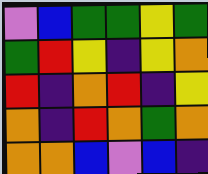[["violet", "blue", "green", "green", "yellow", "green"], ["green", "red", "yellow", "indigo", "yellow", "orange"], ["red", "indigo", "orange", "red", "indigo", "yellow"], ["orange", "indigo", "red", "orange", "green", "orange"], ["orange", "orange", "blue", "violet", "blue", "indigo"]]